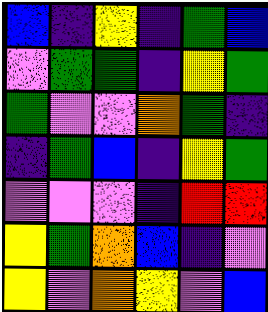[["blue", "indigo", "yellow", "indigo", "green", "blue"], ["violet", "green", "green", "indigo", "yellow", "green"], ["green", "violet", "violet", "orange", "green", "indigo"], ["indigo", "green", "blue", "indigo", "yellow", "green"], ["violet", "violet", "violet", "indigo", "red", "red"], ["yellow", "green", "orange", "blue", "indigo", "violet"], ["yellow", "violet", "orange", "yellow", "violet", "blue"]]